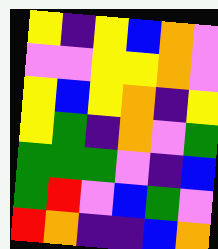[["yellow", "indigo", "yellow", "blue", "orange", "violet"], ["violet", "violet", "yellow", "yellow", "orange", "violet"], ["yellow", "blue", "yellow", "orange", "indigo", "yellow"], ["yellow", "green", "indigo", "orange", "violet", "green"], ["green", "green", "green", "violet", "indigo", "blue"], ["green", "red", "violet", "blue", "green", "violet"], ["red", "orange", "indigo", "indigo", "blue", "orange"]]